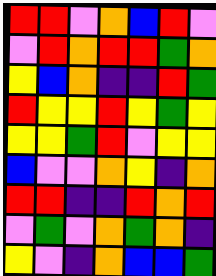[["red", "red", "violet", "orange", "blue", "red", "violet"], ["violet", "red", "orange", "red", "red", "green", "orange"], ["yellow", "blue", "orange", "indigo", "indigo", "red", "green"], ["red", "yellow", "yellow", "red", "yellow", "green", "yellow"], ["yellow", "yellow", "green", "red", "violet", "yellow", "yellow"], ["blue", "violet", "violet", "orange", "yellow", "indigo", "orange"], ["red", "red", "indigo", "indigo", "red", "orange", "red"], ["violet", "green", "violet", "orange", "green", "orange", "indigo"], ["yellow", "violet", "indigo", "orange", "blue", "blue", "green"]]